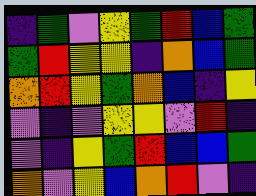[["indigo", "green", "violet", "yellow", "green", "red", "blue", "green"], ["green", "red", "yellow", "yellow", "indigo", "orange", "blue", "green"], ["orange", "red", "yellow", "green", "orange", "blue", "indigo", "yellow"], ["violet", "indigo", "violet", "yellow", "yellow", "violet", "red", "indigo"], ["violet", "indigo", "yellow", "green", "red", "blue", "blue", "green"], ["orange", "violet", "yellow", "blue", "orange", "red", "violet", "indigo"]]